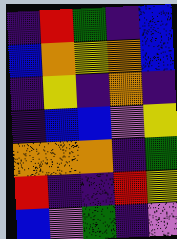[["indigo", "red", "green", "indigo", "blue"], ["blue", "orange", "yellow", "orange", "blue"], ["indigo", "yellow", "indigo", "orange", "indigo"], ["indigo", "blue", "blue", "violet", "yellow"], ["orange", "orange", "orange", "indigo", "green"], ["red", "indigo", "indigo", "red", "yellow"], ["blue", "violet", "green", "indigo", "violet"]]